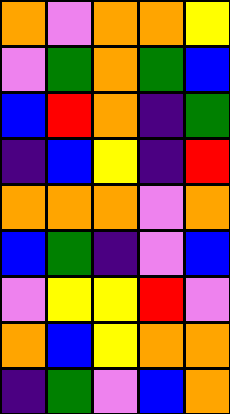[["orange", "violet", "orange", "orange", "yellow"], ["violet", "green", "orange", "green", "blue"], ["blue", "red", "orange", "indigo", "green"], ["indigo", "blue", "yellow", "indigo", "red"], ["orange", "orange", "orange", "violet", "orange"], ["blue", "green", "indigo", "violet", "blue"], ["violet", "yellow", "yellow", "red", "violet"], ["orange", "blue", "yellow", "orange", "orange"], ["indigo", "green", "violet", "blue", "orange"]]